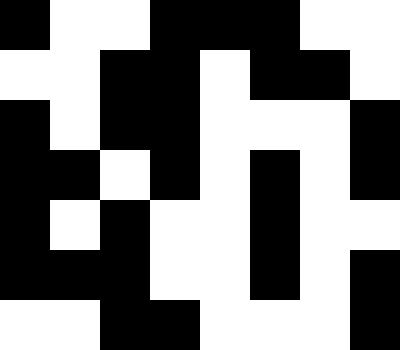[["black", "white", "white", "black", "black", "black", "white", "white"], ["white", "white", "black", "black", "white", "black", "black", "white"], ["black", "white", "black", "black", "white", "white", "white", "black"], ["black", "black", "white", "black", "white", "black", "white", "black"], ["black", "white", "black", "white", "white", "black", "white", "white"], ["black", "black", "black", "white", "white", "black", "white", "black"], ["white", "white", "black", "black", "white", "white", "white", "black"]]